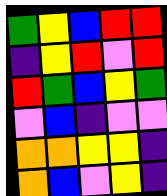[["green", "yellow", "blue", "red", "red"], ["indigo", "yellow", "red", "violet", "red"], ["red", "green", "blue", "yellow", "green"], ["violet", "blue", "indigo", "violet", "violet"], ["orange", "orange", "yellow", "yellow", "indigo"], ["orange", "blue", "violet", "yellow", "indigo"]]